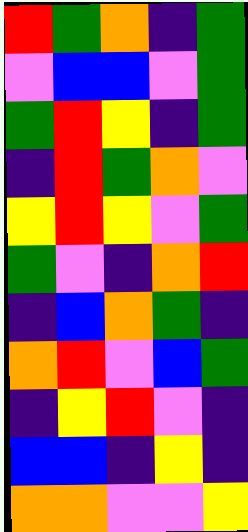[["red", "green", "orange", "indigo", "green"], ["violet", "blue", "blue", "violet", "green"], ["green", "red", "yellow", "indigo", "green"], ["indigo", "red", "green", "orange", "violet"], ["yellow", "red", "yellow", "violet", "green"], ["green", "violet", "indigo", "orange", "red"], ["indigo", "blue", "orange", "green", "indigo"], ["orange", "red", "violet", "blue", "green"], ["indigo", "yellow", "red", "violet", "indigo"], ["blue", "blue", "indigo", "yellow", "indigo"], ["orange", "orange", "violet", "violet", "yellow"]]